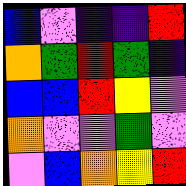[["blue", "violet", "indigo", "indigo", "red"], ["orange", "green", "red", "green", "indigo"], ["blue", "blue", "red", "yellow", "violet"], ["orange", "violet", "violet", "green", "violet"], ["violet", "blue", "orange", "yellow", "red"]]